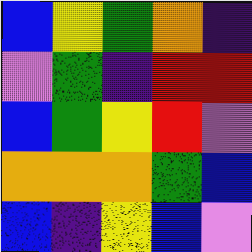[["blue", "yellow", "green", "orange", "indigo"], ["violet", "green", "indigo", "red", "red"], ["blue", "green", "yellow", "red", "violet"], ["orange", "orange", "orange", "green", "blue"], ["blue", "indigo", "yellow", "blue", "violet"]]